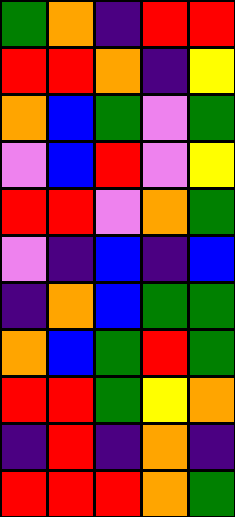[["green", "orange", "indigo", "red", "red"], ["red", "red", "orange", "indigo", "yellow"], ["orange", "blue", "green", "violet", "green"], ["violet", "blue", "red", "violet", "yellow"], ["red", "red", "violet", "orange", "green"], ["violet", "indigo", "blue", "indigo", "blue"], ["indigo", "orange", "blue", "green", "green"], ["orange", "blue", "green", "red", "green"], ["red", "red", "green", "yellow", "orange"], ["indigo", "red", "indigo", "orange", "indigo"], ["red", "red", "red", "orange", "green"]]